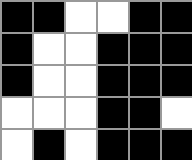[["black", "black", "white", "white", "black", "black"], ["black", "white", "white", "black", "black", "black"], ["black", "white", "white", "black", "black", "black"], ["white", "white", "white", "black", "black", "white"], ["white", "black", "white", "black", "black", "black"]]